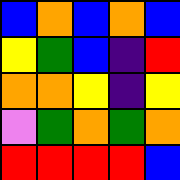[["blue", "orange", "blue", "orange", "blue"], ["yellow", "green", "blue", "indigo", "red"], ["orange", "orange", "yellow", "indigo", "yellow"], ["violet", "green", "orange", "green", "orange"], ["red", "red", "red", "red", "blue"]]